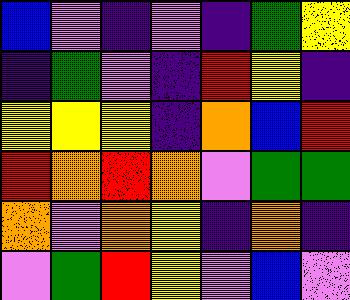[["blue", "violet", "indigo", "violet", "indigo", "green", "yellow"], ["indigo", "green", "violet", "indigo", "red", "yellow", "indigo"], ["yellow", "yellow", "yellow", "indigo", "orange", "blue", "red"], ["red", "orange", "red", "orange", "violet", "green", "green"], ["orange", "violet", "orange", "yellow", "indigo", "orange", "indigo"], ["violet", "green", "red", "yellow", "violet", "blue", "violet"]]